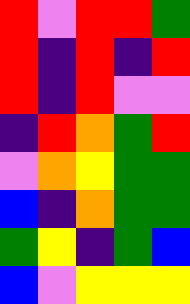[["red", "violet", "red", "red", "green"], ["red", "indigo", "red", "indigo", "red"], ["red", "indigo", "red", "violet", "violet"], ["indigo", "red", "orange", "green", "red"], ["violet", "orange", "yellow", "green", "green"], ["blue", "indigo", "orange", "green", "green"], ["green", "yellow", "indigo", "green", "blue"], ["blue", "violet", "yellow", "yellow", "yellow"]]